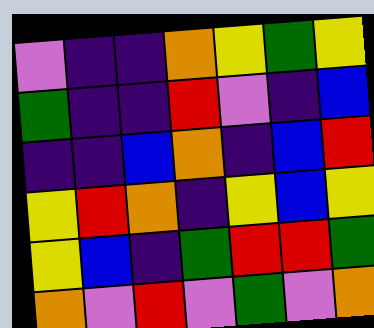[["violet", "indigo", "indigo", "orange", "yellow", "green", "yellow"], ["green", "indigo", "indigo", "red", "violet", "indigo", "blue"], ["indigo", "indigo", "blue", "orange", "indigo", "blue", "red"], ["yellow", "red", "orange", "indigo", "yellow", "blue", "yellow"], ["yellow", "blue", "indigo", "green", "red", "red", "green"], ["orange", "violet", "red", "violet", "green", "violet", "orange"]]